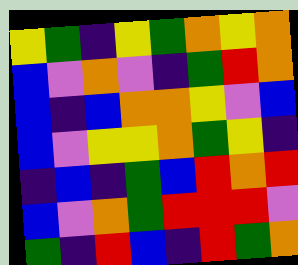[["yellow", "green", "indigo", "yellow", "green", "orange", "yellow", "orange"], ["blue", "violet", "orange", "violet", "indigo", "green", "red", "orange"], ["blue", "indigo", "blue", "orange", "orange", "yellow", "violet", "blue"], ["blue", "violet", "yellow", "yellow", "orange", "green", "yellow", "indigo"], ["indigo", "blue", "indigo", "green", "blue", "red", "orange", "red"], ["blue", "violet", "orange", "green", "red", "red", "red", "violet"], ["green", "indigo", "red", "blue", "indigo", "red", "green", "orange"]]